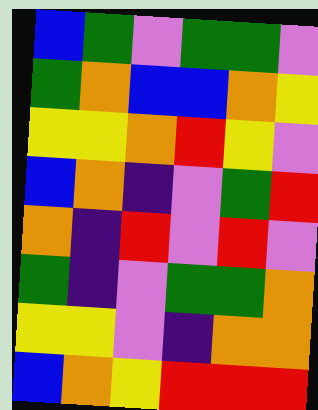[["blue", "green", "violet", "green", "green", "violet"], ["green", "orange", "blue", "blue", "orange", "yellow"], ["yellow", "yellow", "orange", "red", "yellow", "violet"], ["blue", "orange", "indigo", "violet", "green", "red"], ["orange", "indigo", "red", "violet", "red", "violet"], ["green", "indigo", "violet", "green", "green", "orange"], ["yellow", "yellow", "violet", "indigo", "orange", "orange"], ["blue", "orange", "yellow", "red", "red", "red"]]